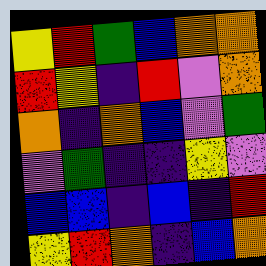[["yellow", "red", "green", "blue", "orange", "orange"], ["red", "yellow", "indigo", "red", "violet", "orange"], ["orange", "indigo", "orange", "blue", "violet", "green"], ["violet", "green", "indigo", "indigo", "yellow", "violet"], ["blue", "blue", "indigo", "blue", "indigo", "red"], ["yellow", "red", "orange", "indigo", "blue", "orange"]]